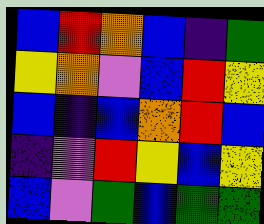[["blue", "red", "orange", "blue", "indigo", "green"], ["yellow", "orange", "violet", "blue", "red", "yellow"], ["blue", "indigo", "blue", "orange", "red", "blue"], ["indigo", "violet", "red", "yellow", "blue", "yellow"], ["blue", "violet", "green", "blue", "green", "green"]]